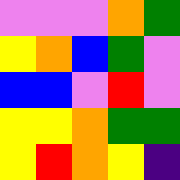[["violet", "violet", "violet", "orange", "green"], ["yellow", "orange", "blue", "green", "violet"], ["blue", "blue", "violet", "red", "violet"], ["yellow", "yellow", "orange", "green", "green"], ["yellow", "red", "orange", "yellow", "indigo"]]